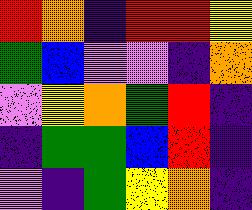[["red", "orange", "indigo", "red", "red", "yellow"], ["green", "blue", "violet", "violet", "indigo", "orange"], ["violet", "yellow", "orange", "green", "red", "indigo"], ["indigo", "green", "green", "blue", "red", "indigo"], ["violet", "indigo", "green", "yellow", "orange", "indigo"]]